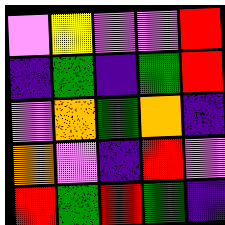[["violet", "yellow", "violet", "violet", "red"], ["indigo", "green", "indigo", "green", "red"], ["violet", "orange", "green", "orange", "indigo"], ["orange", "violet", "indigo", "red", "violet"], ["red", "green", "red", "green", "indigo"]]